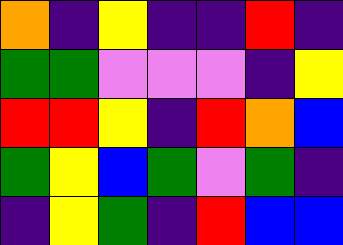[["orange", "indigo", "yellow", "indigo", "indigo", "red", "indigo"], ["green", "green", "violet", "violet", "violet", "indigo", "yellow"], ["red", "red", "yellow", "indigo", "red", "orange", "blue"], ["green", "yellow", "blue", "green", "violet", "green", "indigo"], ["indigo", "yellow", "green", "indigo", "red", "blue", "blue"]]